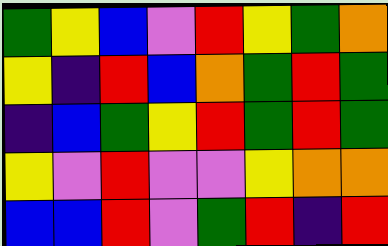[["green", "yellow", "blue", "violet", "red", "yellow", "green", "orange"], ["yellow", "indigo", "red", "blue", "orange", "green", "red", "green"], ["indigo", "blue", "green", "yellow", "red", "green", "red", "green"], ["yellow", "violet", "red", "violet", "violet", "yellow", "orange", "orange"], ["blue", "blue", "red", "violet", "green", "red", "indigo", "red"]]